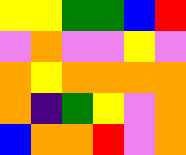[["yellow", "yellow", "green", "green", "blue", "red"], ["violet", "orange", "violet", "violet", "yellow", "violet"], ["orange", "yellow", "orange", "orange", "orange", "orange"], ["orange", "indigo", "green", "yellow", "violet", "orange"], ["blue", "orange", "orange", "red", "violet", "orange"]]